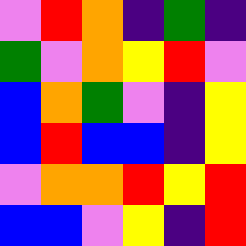[["violet", "red", "orange", "indigo", "green", "indigo"], ["green", "violet", "orange", "yellow", "red", "violet"], ["blue", "orange", "green", "violet", "indigo", "yellow"], ["blue", "red", "blue", "blue", "indigo", "yellow"], ["violet", "orange", "orange", "red", "yellow", "red"], ["blue", "blue", "violet", "yellow", "indigo", "red"]]